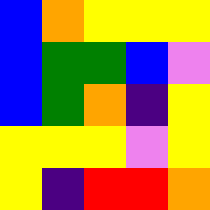[["blue", "orange", "yellow", "yellow", "yellow"], ["blue", "green", "green", "blue", "violet"], ["blue", "green", "orange", "indigo", "yellow"], ["yellow", "yellow", "yellow", "violet", "yellow"], ["yellow", "indigo", "red", "red", "orange"]]